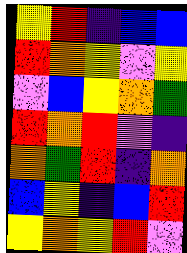[["yellow", "red", "indigo", "blue", "blue"], ["red", "orange", "yellow", "violet", "yellow"], ["violet", "blue", "yellow", "orange", "green"], ["red", "orange", "red", "violet", "indigo"], ["orange", "green", "red", "indigo", "orange"], ["blue", "yellow", "indigo", "blue", "red"], ["yellow", "orange", "yellow", "red", "violet"]]